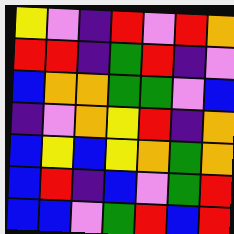[["yellow", "violet", "indigo", "red", "violet", "red", "orange"], ["red", "red", "indigo", "green", "red", "indigo", "violet"], ["blue", "orange", "orange", "green", "green", "violet", "blue"], ["indigo", "violet", "orange", "yellow", "red", "indigo", "orange"], ["blue", "yellow", "blue", "yellow", "orange", "green", "orange"], ["blue", "red", "indigo", "blue", "violet", "green", "red"], ["blue", "blue", "violet", "green", "red", "blue", "red"]]